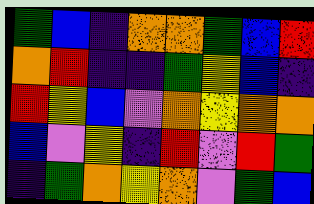[["green", "blue", "indigo", "orange", "orange", "green", "blue", "red"], ["orange", "red", "indigo", "indigo", "green", "yellow", "blue", "indigo"], ["red", "yellow", "blue", "violet", "orange", "yellow", "orange", "orange"], ["blue", "violet", "yellow", "indigo", "red", "violet", "red", "green"], ["indigo", "green", "orange", "yellow", "orange", "violet", "green", "blue"]]